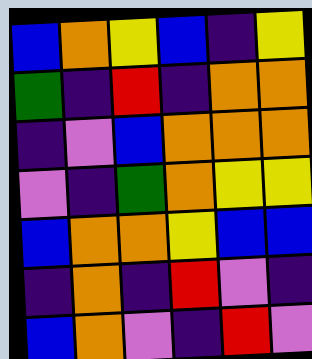[["blue", "orange", "yellow", "blue", "indigo", "yellow"], ["green", "indigo", "red", "indigo", "orange", "orange"], ["indigo", "violet", "blue", "orange", "orange", "orange"], ["violet", "indigo", "green", "orange", "yellow", "yellow"], ["blue", "orange", "orange", "yellow", "blue", "blue"], ["indigo", "orange", "indigo", "red", "violet", "indigo"], ["blue", "orange", "violet", "indigo", "red", "violet"]]